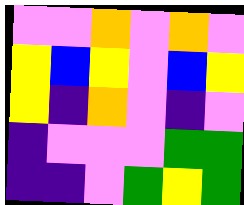[["violet", "violet", "orange", "violet", "orange", "violet"], ["yellow", "blue", "yellow", "violet", "blue", "yellow"], ["yellow", "indigo", "orange", "violet", "indigo", "violet"], ["indigo", "violet", "violet", "violet", "green", "green"], ["indigo", "indigo", "violet", "green", "yellow", "green"]]